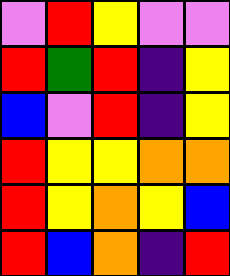[["violet", "red", "yellow", "violet", "violet"], ["red", "green", "red", "indigo", "yellow"], ["blue", "violet", "red", "indigo", "yellow"], ["red", "yellow", "yellow", "orange", "orange"], ["red", "yellow", "orange", "yellow", "blue"], ["red", "blue", "orange", "indigo", "red"]]